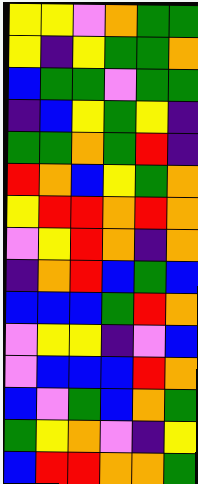[["yellow", "yellow", "violet", "orange", "green", "green"], ["yellow", "indigo", "yellow", "green", "green", "orange"], ["blue", "green", "green", "violet", "green", "green"], ["indigo", "blue", "yellow", "green", "yellow", "indigo"], ["green", "green", "orange", "green", "red", "indigo"], ["red", "orange", "blue", "yellow", "green", "orange"], ["yellow", "red", "red", "orange", "red", "orange"], ["violet", "yellow", "red", "orange", "indigo", "orange"], ["indigo", "orange", "red", "blue", "green", "blue"], ["blue", "blue", "blue", "green", "red", "orange"], ["violet", "yellow", "yellow", "indigo", "violet", "blue"], ["violet", "blue", "blue", "blue", "red", "orange"], ["blue", "violet", "green", "blue", "orange", "green"], ["green", "yellow", "orange", "violet", "indigo", "yellow"], ["blue", "red", "red", "orange", "orange", "green"]]